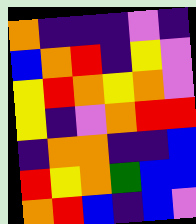[["orange", "indigo", "indigo", "indigo", "violet", "indigo"], ["blue", "orange", "red", "indigo", "yellow", "violet"], ["yellow", "red", "orange", "yellow", "orange", "violet"], ["yellow", "indigo", "violet", "orange", "red", "red"], ["indigo", "orange", "orange", "indigo", "indigo", "blue"], ["red", "yellow", "orange", "green", "blue", "blue"], ["orange", "red", "blue", "indigo", "blue", "violet"]]